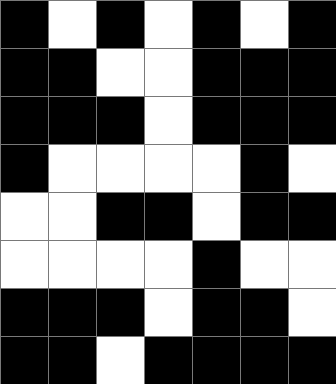[["black", "white", "black", "white", "black", "white", "black"], ["black", "black", "white", "white", "black", "black", "black"], ["black", "black", "black", "white", "black", "black", "black"], ["black", "white", "white", "white", "white", "black", "white"], ["white", "white", "black", "black", "white", "black", "black"], ["white", "white", "white", "white", "black", "white", "white"], ["black", "black", "black", "white", "black", "black", "white"], ["black", "black", "white", "black", "black", "black", "black"]]